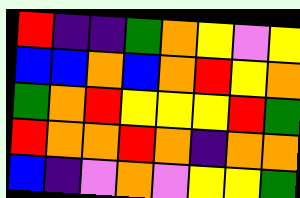[["red", "indigo", "indigo", "green", "orange", "yellow", "violet", "yellow"], ["blue", "blue", "orange", "blue", "orange", "red", "yellow", "orange"], ["green", "orange", "red", "yellow", "yellow", "yellow", "red", "green"], ["red", "orange", "orange", "red", "orange", "indigo", "orange", "orange"], ["blue", "indigo", "violet", "orange", "violet", "yellow", "yellow", "green"]]